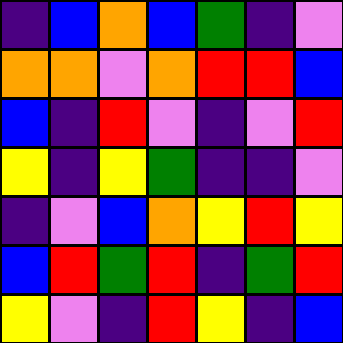[["indigo", "blue", "orange", "blue", "green", "indigo", "violet"], ["orange", "orange", "violet", "orange", "red", "red", "blue"], ["blue", "indigo", "red", "violet", "indigo", "violet", "red"], ["yellow", "indigo", "yellow", "green", "indigo", "indigo", "violet"], ["indigo", "violet", "blue", "orange", "yellow", "red", "yellow"], ["blue", "red", "green", "red", "indigo", "green", "red"], ["yellow", "violet", "indigo", "red", "yellow", "indigo", "blue"]]